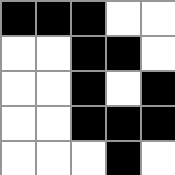[["black", "black", "black", "white", "white"], ["white", "white", "black", "black", "white"], ["white", "white", "black", "white", "black"], ["white", "white", "black", "black", "black"], ["white", "white", "white", "black", "white"]]